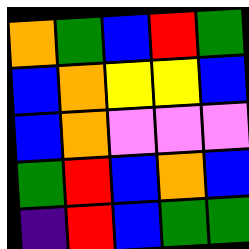[["orange", "green", "blue", "red", "green"], ["blue", "orange", "yellow", "yellow", "blue"], ["blue", "orange", "violet", "violet", "violet"], ["green", "red", "blue", "orange", "blue"], ["indigo", "red", "blue", "green", "green"]]